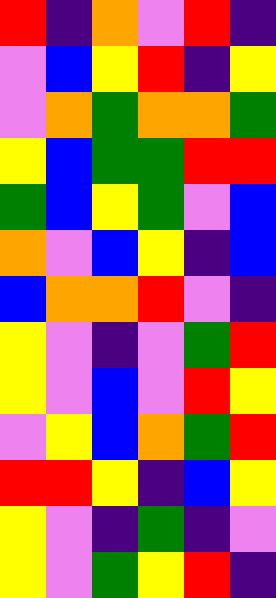[["red", "indigo", "orange", "violet", "red", "indigo"], ["violet", "blue", "yellow", "red", "indigo", "yellow"], ["violet", "orange", "green", "orange", "orange", "green"], ["yellow", "blue", "green", "green", "red", "red"], ["green", "blue", "yellow", "green", "violet", "blue"], ["orange", "violet", "blue", "yellow", "indigo", "blue"], ["blue", "orange", "orange", "red", "violet", "indigo"], ["yellow", "violet", "indigo", "violet", "green", "red"], ["yellow", "violet", "blue", "violet", "red", "yellow"], ["violet", "yellow", "blue", "orange", "green", "red"], ["red", "red", "yellow", "indigo", "blue", "yellow"], ["yellow", "violet", "indigo", "green", "indigo", "violet"], ["yellow", "violet", "green", "yellow", "red", "indigo"]]